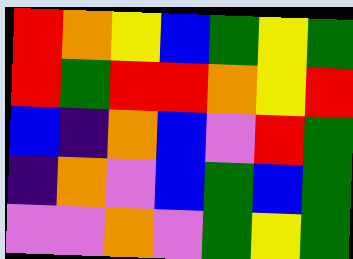[["red", "orange", "yellow", "blue", "green", "yellow", "green"], ["red", "green", "red", "red", "orange", "yellow", "red"], ["blue", "indigo", "orange", "blue", "violet", "red", "green"], ["indigo", "orange", "violet", "blue", "green", "blue", "green"], ["violet", "violet", "orange", "violet", "green", "yellow", "green"]]